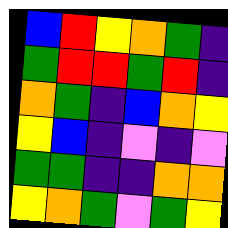[["blue", "red", "yellow", "orange", "green", "indigo"], ["green", "red", "red", "green", "red", "indigo"], ["orange", "green", "indigo", "blue", "orange", "yellow"], ["yellow", "blue", "indigo", "violet", "indigo", "violet"], ["green", "green", "indigo", "indigo", "orange", "orange"], ["yellow", "orange", "green", "violet", "green", "yellow"]]